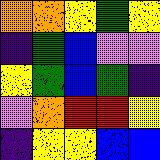[["orange", "orange", "yellow", "green", "yellow"], ["indigo", "green", "blue", "violet", "violet"], ["yellow", "green", "blue", "green", "indigo"], ["violet", "orange", "red", "red", "yellow"], ["indigo", "yellow", "yellow", "blue", "blue"]]